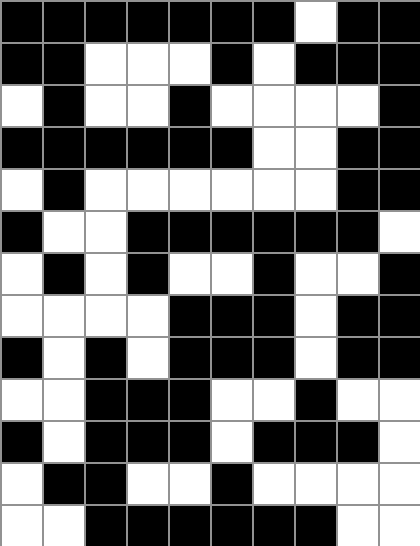[["black", "black", "black", "black", "black", "black", "black", "white", "black", "black"], ["black", "black", "white", "white", "white", "black", "white", "black", "black", "black"], ["white", "black", "white", "white", "black", "white", "white", "white", "white", "black"], ["black", "black", "black", "black", "black", "black", "white", "white", "black", "black"], ["white", "black", "white", "white", "white", "white", "white", "white", "black", "black"], ["black", "white", "white", "black", "black", "black", "black", "black", "black", "white"], ["white", "black", "white", "black", "white", "white", "black", "white", "white", "black"], ["white", "white", "white", "white", "black", "black", "black", "white", "black", "black"], ["black", "white", "black", "white", "black", "black", "black", "white", "black", "black"], ["white", "white", "black", "black", "black", "white", "white", "black", "white", "white"], ["black", "white", "black", "black", "black", "white", "black", "black", "black", "white"], ["white", "black", "black", "white", "white", "black", "white", "white", "white", "white"], ["white", "white", "black", "black", "black", "black", "black", "black", "white", "white"]]